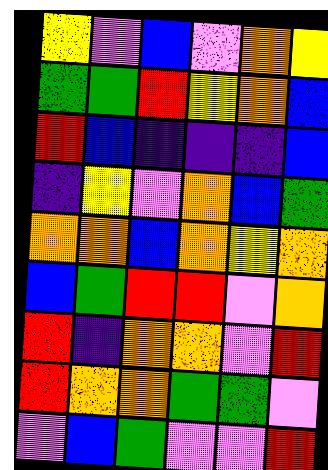[["yellow", "violet", "blue", "violet", "orange", "yellow"], ["green", "green", "red", "yellow", "orange", "blue"], ["red", "blue", "indigo", "indigo", "indigo", "blue"], ["indigo", "yellow", "violet", "orange", "blue", "green"], ["orange", "orange", "blue", "orange", "yellow", "orange"], ["blue", "green", "red", "red", "violet", "orange"], ["red", "indigo", "orange", "orange", "violet", "red"], ["red", "orange", "orange", "green", "green", "violet"], ["violet", "blue", "green", "violet", "violet", "red"]]